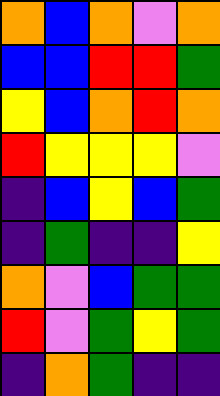[["orange", "blue", "orange", "violet", "orange"], ["blue", "blue", "red", "red", "green"], ["yellow", "blue", "orange", "red", "orange"], ["red", "yellow", "yellow", "yellow", "violet"], ["indigo", "blue", "yellow", "blue", "green"], ["indigo", "green", "indigo", "indigo", "yellow"], ["orange", "violet", "blue", "green", "green"], ["red", "violet", "green", "yellow", "green"], ["indigo", "orange", "green", "indigo", "indigo"]]